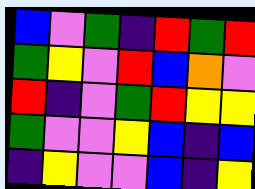[["blue", "violet", "green", "indigo", "red", "green", "red"], ["green", "yellow", "violet", "red", "blue", "orange", "violet"], ["red", "indigo", "violet", "green", "red", "yellow", "yellow"], ["green", "violet", "violet", "yellow", "blue", "indigo", "blue"], ["indigo", "yellow", "violet", "violet", "blue", "indigo", "yellow"]]